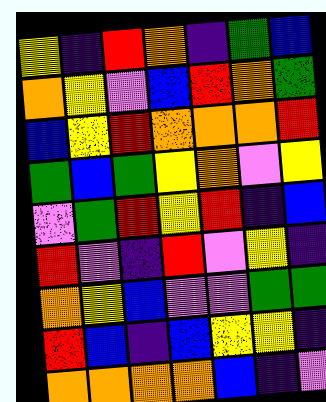[["yellow", "indigo", "red", "orange", "indigo", "green", "blue"], ["orange", "yellow", "violet", "blue", "red", "orange", "green"], ["blue", "yellow", "red", "orange", "orange", "orange", "red"], ["green", "blue", "green", "yellow", "orange", "violet", "yellow"], ["violet", "green", "red", "yellow", "red", "indigo", "blue"], ["red", "violet", "indigo", "red", "violet", "yellow", "indigo"], ["orange", "yellow", "blue", "violet", "violet", "green", "green"], ["red", "blue", "indigo", "blue", "yellow", "yellow", "indigo"], ["orange", "orange", "orange", "orange", "blue", "indigo", "violet"]]